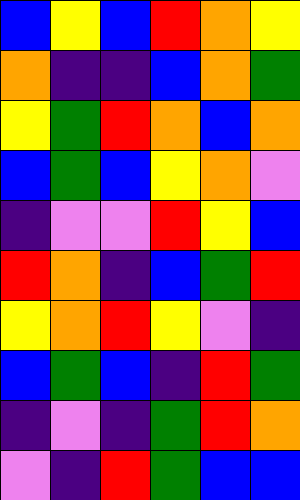[["blue", "yellow", "blue", "red", "orange", "yellow"], ["orange", "indigo", "indigo", "blue", "orange", "green"], ["yellow", "green", "red", "orange", "blue", "orange"], ["blue", "green", "blue", "yellow", "orange", "violet"], ["indigo", "violet", "violet", "red", "yellow", "blue"], ["red", "orange", "indigo", "blue", "green", "red"], ["yellow", "orange", "red", "yellow", "violet", "indigo"], ["blue", "green", "blue", "indigo", "red", "green"], ["indigo", "violet", "indigo", "green", "red", "orange"], ["violet", "indigo", "red", "green", "blue", "blue"]]